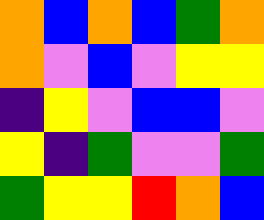[["orange", "blue", "orange", "blue", "green", "orange"], ["orange", "violet", "blue", "violet", "yellow", "yellow"], ["indigo", "yellow", "violet", "blue", "blue", "violet"], ["yellow", "indigo", "green", "violet", "violet", "green"], ["green", "yellow", "yellow", "red", "orange", "blue"]]